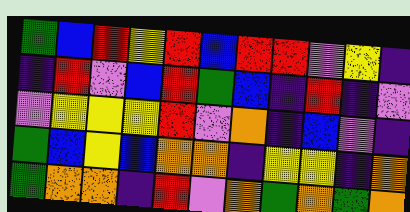[["green", "blue", "red", "yellow", "red", "blue", "red", "red", "violet", "yellow", "indigo"], ["indigo", "red", "violet", "blue", "red", "green", "blue", "indigo", "red", "indigo", "violet"], ["violet", "yellow", "yellow", "yellow", "red", "violet", "orange", "indigo", "blue", "violet", "indigo"], ["green", "blue", "yellow", "blue", "orange", "orange", "indigo", "yellow", "yellow", "indigo", "orange"], ["green", "orange", "orange", "indigo", "red", "violet", "orange", "green", "orange", "green", "orange"]]